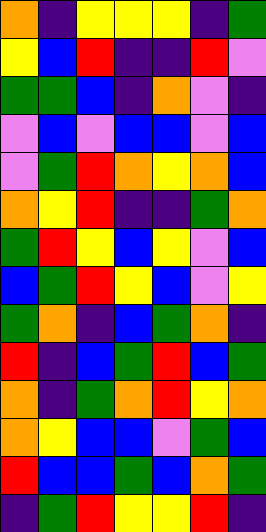[["orange", "indigo", "yellow", "yellow", "yellow", "indigo", "green"], ["yellow", "blue", "red", "indigo", "indigo", "red", "violet"], ["green", "green", "blue", "indigo", "orange", "violet", "indigo"], ["violet", "blue", "violet", "blue", "blue", "violet", "blue"], ["violet", "green", "red", "orange", "yellow", "orange", "blue"], ["orange", "yellow", "red", "indigo", "indigo", "green", "orange"], ["green", "red", "yellow", "blue", "yellow", "violet", "blue"], ["blue", "green", "red", "yellow", "blue", "violet", "yellow"], ["green", "orange", "indigo", "blue", "green", "orange", "indigo"], ["red", "indigo", "blue", "green", "red", "blue", "green"], ["orange", "indigo", "green", "orange", "red", "yellow", "orange"], ["orange", "yellow", "blue", "blue", "violet", "green", "blue"], ["red", "blue", "blue", "green", "blue", "orange", "green"], ["indigo", "green", "red", "yellow", "yellow", "red", "indigo"]]